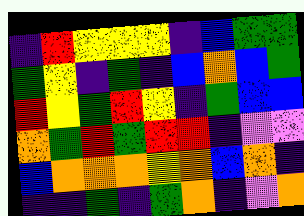[["indigo", "red", "yellow", "yellow", "yellow", "indigo", "blue", "green", "green"], ["green", "yellow", "indigo", "green", "indigo", "blue", "orange", "blue", "green"], ["red", "yellow", "green", "red", "yellow", "indigo", "green", "blue", "blue"], ["orange", "green", "red", "green", "red", "red", "indigo", "violet", "violet"], ["blue", "orange", "orange", "orange", "yellow", "orange", "blue", "orange", "indigo"], ["indigo", "indigo", "green", "indigo", "green", "orange", "indigo", "violet", "orange"]]